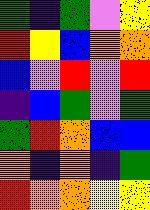[["green", "indigo", "green", "violet", "yellow"], ["red", "yellow", "blue", "orange", "orange"], ["blue", "violet", "red", "violet", "red"], ["indigo", "blue", "green", "violet", "green"], ["green", "red", "orange", "blue", "blue"], ["orange", "indigo", "orange", "indigo", "green"], ["red", "orange", "orange", "yellow", "yellow"]]